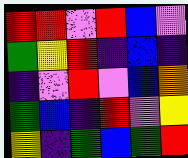[["red", "red", "violet", "red", "blue", "violet"], ["green", "yellow", "red", "indigo", "blue", "indigo"], ["indigo", "violet", "red", "violet", "blue", "orange"], ["green", "blue", "indigo", "red", "violet", "yellow"], ["yellow", "indigo", "green", "blue", "green", "red"]]